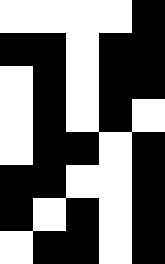[["white", "white", "white", "white", "black"], ["black", "black", "white", "black", "black"], ["white", "black", "white", "black", "black"], ["white", "black", "white", "black", "white"], ["white", "black", "black", "white", "black"], ["black", "black", "white", "white", "black"], ["black", "white", "black", "white", "black"], ["white", "black", "black", "white", "black"]]